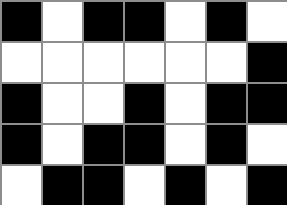[["black", "white", "black", "black", "white", "black", "white"], ["white", "white", "white", "white", "white", "white", "black"], ["black", "white", "white", "black", "white", "black", "black"], ["black", "white", "black", "black", "white", "black", "white"], ["white", "black", "black", "white", "black", "white", "black"]]